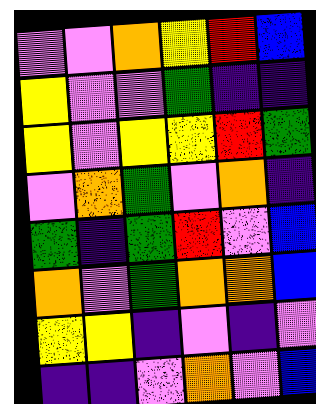[["violet", "violet", "orange", "yellow", "red", "blue"], ["yellow", "violet", "violet", "green", "indigo", "indigo"], ["yellow", "violet", "yellow", "yellow", "red", "green"], ["violet", "orange", "green", "violet", "orange", "indigo"], ["green", "indigo", "green", "red", "violet", "blue"], ["orange", "violet", "green", "orange", "orange", "blue"], ["yellow", "yellow", "indigo", "violet", "indigo", "violet"], ["indigo", "indigo", "violet", "orange", "violet", "blue"]]